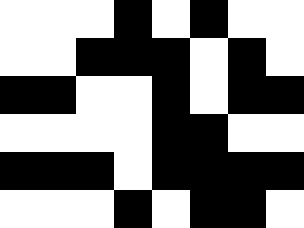[["white", "white", "white", "black", "white", "black", "white", "white"], ["white", "white", "black", "black", "black", "white", "black", "white"], ["black", "black", "white", "white", "black", "white", "black", "black"], ["white", "white", "white", "white", "black", "black", "white", "white"], ["black", "black", "black", "white", "black", "black", "black", "black"], ["white", "white", "white", "black", "white", "black", "black", "white"]]